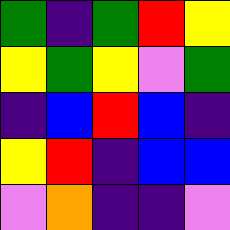[["green", "indigo", "green", "red", "yellow"], ["yellow", "green", "yellow", "violet", "green"], ["indigo", "blue", "red", "blue", "indigo"], ["yellow", "red", "indigo", "blue", "blue"], ["violet", "orange", "indigo", "indigo", "violet"]]